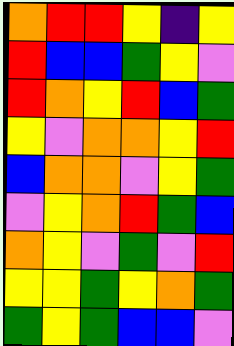[["orange", "red", "red", "yellow", "indigo", "yellow"], ["red", "blue", "blue", "green", "yellow", "violet"], ["red", "orange", "yellow", "red", "blue", "green"], ["yellow", "violet", "orange", "orange", "yellow", "red"], ["blue", "orange", "orange", "violet", "yellow", "green"], ["violet", "yellow", "orange", "red", "green", "blue"], ["orange", "yellow", "violet", "green", "violet", "red"], ["yellow", "yellow", "green", "yellow", "orange", "green"], ["green", "yellow", "green", "blue", "blue", "violet"]]